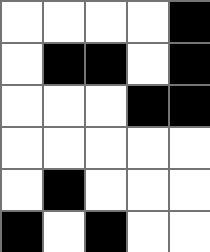[["white", "white", "white", "white", "black"], ["white", "black", "black", "white", "black"], ["white", "white", "white", "black", "black"], ["white", "white", "white", "white", "white"], ["white", "black", "white", "white", "white"], ["black", "white", "black", "white", "white"]]